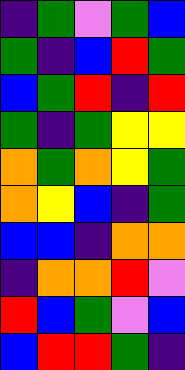[["indigo", "green", "violet", "green", "blue"], ["green", "indigo", "blue", "red", "green"], ["blue", "green", "red", "indigo", "red"], ["green", "indigo", "green", "yellow", "yellow"], ["orange", "green", "orange", "yellow", "green"], ["orange", "yellow", "blue", "indigo", "green"], ["blue", "blue", "indigo", "orange", "orange"], ["indigo", "orange", "orange", "red", "violet"], ["red", "blue", "green", "violet", "blue"], ["blue", "red", "red", "green", "indigo"]]